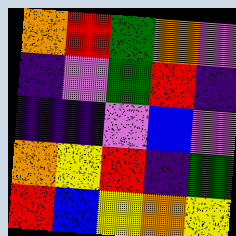[["orange", "red", "green", "orange", "violet"], ["indigo", "violet", "green", "red", "indigo"], ["indigo", "indigo", "violet", "blue", "violet"], ["orange", "yellow", "red", "indigo", "green"], ["red", "blue", "yellow", "orange", "yellow"]]